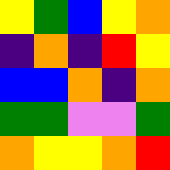[["yellow", "green", "blue", "yellow", "orange"], ["indigo", "orange", "indigo", "red", "yellow"], ["blue", "blue", "orange", "indigo", "orange"], ["green", "green", "violet", "violet", "green"], ["orange", "yellow", "yellow", "orange", "red"]]